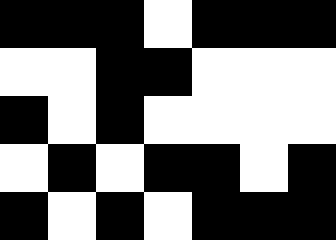[["black", "black", "black", "white", "black", "black", "black"], ["white", "white", "black", "black", "white", "white", "white"], ["black", "white", "black", "white", "white", "white", "white"], ["white", "black", "white", "black", "black", "white", "black"], ["black", "white", "black", "white", "black", "black", "black"]]